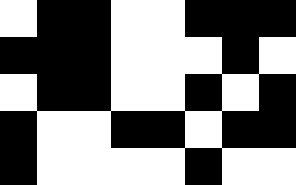[["white", "black", "black", "white", "white", "black", "black", "black"], ["black", "black", "black", "white", "white", "white", "black", "white"], ["white", "black", "black", "white", "white", "black", "white", "black"], ["black", "white", "white", "black", "black", "white", "black", "black"], ["black", "white", "white", "white", "white", "black", "white", "white"]]